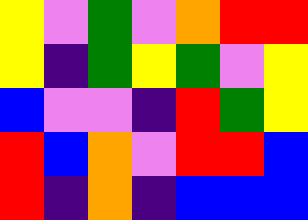[["yellow", "violet", "green", "violet", "orange", "red", "red"], ["yellow", "indigo", "green", "yellow", "green", "violet", "yellow"], ["blue", "violet", "violet", "indigo", "red", "green", "yellow"], ["red", "blue", "orange", "violet", "red", "red", "blue"], ["red", "indigo", "orange", "indigo", "blue", "blue", "blue"]]